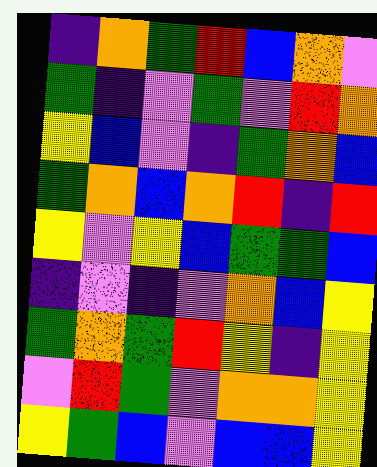[["indigo", "orange", "green", "red", "blue", "orange", "violet"], ["green", "indigo", "violet", "green", "violet", "red", "orange"], ["yellow", "blue", "violet", "indigo", "green", "orange", "blue"], ["green", "orange", "blue", "orange", "red", "indigo", "red"], ["yellow", "violet", "yellow", "blue", "green", "green", "blue"], ["indigo", "violet", "indigo", "violet", "orange", "blue", "yellow"], ["green", "orange", "green", "red", "yellow", "indigo", "yellow"], ["violet", "red", "green", "violet", "orange", "orange", "yellow"], ["yellow", "green", "blue", "violet", "blue", "blue", "yellow"]]